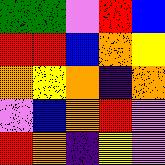[["green", "green", "violet", "red", "blue"], ["red", "red", "blue", "orange", "yellow"], ["orange", "yellow", "orange", "indigo", "orange"], ["violet", "blue", "orange", "red", "violet"], ["red", "orange", "indigo", "yellow", "violet"]]